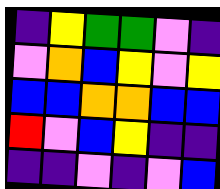[["indigo", "yellow", "green", "green", "violet", "indigo"], ["violet", "orange", "blue", "yellow", "violet", "yellow"], ["blue", "blue", "orange", "orange", "blue", "blue"], ["red", "violet", "blue", "yellow", "indigo", "indigo"], ["indigo", "indigo", "violet", "indigo", "violet", "blue"]]